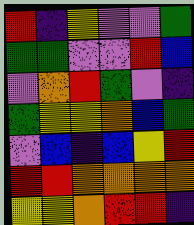[["red", "indigo", "yellow", "violet", "violet", "green"], ["green", "green", "violet", "violet", "red", "blue"], ["violet", "orange", "red", "green", "violet", "indigo"], ["green", "yellow", "yellow", "orange", "blue", "green"], ["violet", "blue", "indigo", "blue", "yellow", "red"], ["red", "red", "orange", "orange", "orange", "orange"], ["yellow", "yellow", "orange", "red", "red", "indigo"]]